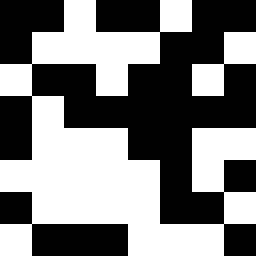[["black", "black", "white", "black", "black", "white", "black", "black"], ["black", "white", "white", "white", "white", "black", "black", "white"], ["white", "black", "black", "white", "black", "black", "white", "black"], ["black", "white", "black", "black", "black", "black", "black", "black"], ["black", "white", "white", "white", "black", "black", "white", "white"], ["white", "white", "white", "white", "white", "black", "white", "black"], ["black", "white", "white", "white", "white", "black", "black", "white"], ["white", "black", "black", "black", "white", "white", "white", "black"]]